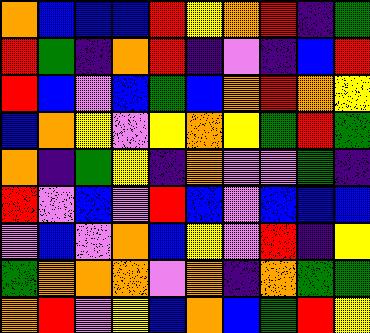[["orange", "blue", "blue", "blue", "red", "yellow", "orange", "red", "indigo", "green"], ["red", "green", "indigo", "orange", "red", "indigo", "violet", "indigo", "blue", "red"], ["red", "blue", "violet", "blue", "green", "blue", "orange", "red", "orange", "yellow"], ["blue", "orange", "yellow", "violet", "yellow", "orange", "yellow", "green", "red", "green"], ["orange", "indigo", "green", "yellow", "indigo", "orange", "violet", "violet", "green", "indigo"], ["red", "violet", "blue", "violet", "red", "blue", "violet", "blue", "blue", "blue"], ["violet", "blue", "violet", "orange", "blue", "yellow", "violet", "red", "indigo", "yellow"], ["green", "orange", "orange", "orange", "violet", "orange", "indigo", "orange", "green", "green"], ["orange", "red", "violet", "yellow", "blue", "orange", "blue", "green", "red", "yellow"]]